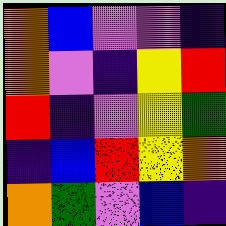[["orange", "blue", "violet", "violet", "indigo"], ["orange", "violet", "indigo", "yellow", "red"], ["red", "indigo", "violet", "yellow", "green"], ["indigo", "blue", "red", "yellow", "orange"], ["orange", "green", "violet", "blue", "indigo"]]